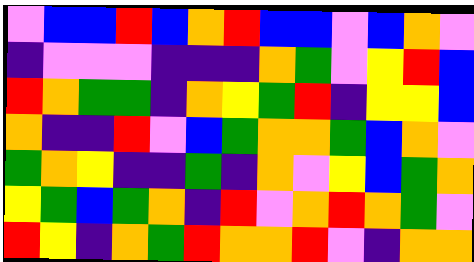[["violet", "blue", "blue", "red", "blue", "orange", "red", "blue", "blue", "violet", "blue", "orange", "violet"], ["indigo", "violet", "violet", "violet", "indigo", "indigo", "indigo", "orange", "green", "violet", "yellow", "red", "blue"], ["red", "orange", "green", "green", "indigo", "orange", "yellow", "green", "red", "indigo", "yellow", "yellow", "blue"], ["orange", "indigo", "indigo", "red", "violet", "blue", "green", "orange", "orange", "green", "blue", "orange", "violet"], ["green", "orange", "yellow", "indigo", "indigo", "green", "indigo", "orange", "violet", "yellow", "blue", "green", "orange"], ["yellow", "green", "blue", "green", "orange", "indigo", "red", "violet", "orange", "red", "orange", "green", "violet"], ["red", "yellow", "indigo", "orange", "green", "red", "orange", "orange", "red", "violet", "indigo", "orange", "orange"]]